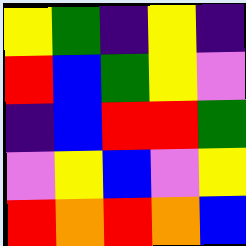[["yellow", "green", "indigo", "yellow", "indigo"], ["red", "blue", "green", "yellow", "violet"], ["indigo", "blue", "red", "red", "green"], ["violet", "yellow", "blue", "violet", "yellow"], ["red", "orange", "red", "orange", "blue"]]